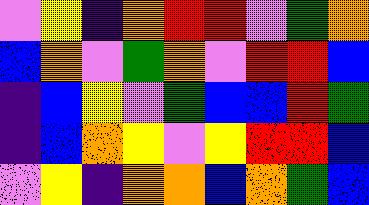[["violet", "yellow", "indigo", "orange", "red", "red", "violet", "green", "orange"], ["blue", "orange", "violet", "green", "orange", "violet", "red", "red", "blue"], ["indigo", "blue", "yellow", "violet", "green", "blue", "blue", "red", "green"], ["indigo", "blue", "orange", "yellow", "violet", "yellow", "red", "red", "blue"], ["violet", "yellow", "indigo", "orange", "orange", "blue", "orange", "green", "blue"]]